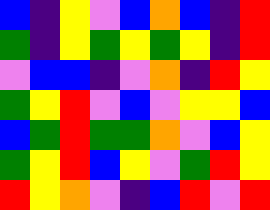[["blue", "indigo", "yellow", "violet", "blue", "orange", "blue", "indigo", "red"], ["green", "indigo", "yellow", "green", "yellow", "green", "yellow", "indigo", "red"], ["violet", "blue", "blue", "indigo", "violet", "orange", "indigo", "red", "yellow"], ["green", "yellow", "red", "violet", "blue", "violet", "yellow", "yellow", "blue"], ["blue", "green", "red", "green", "green", "orange", "violet", "blue", "yellow"], ["green", "yellow", "red", "blue", "yellow", "violet", "green", "red", "yellow"], ["red", "yellow", "orange", "violet", "indigo", "blue", "red", "violet", "red"]]